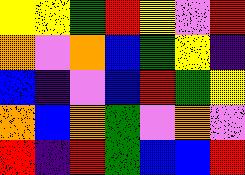[["yellow", "yellow", "green", "red", "yellow", "violet", "red"], ["orange", "violet", "orange", "blue", "green", "yellow", "indigo"], ["blue", "indigo", "violet", "blue", "red", "green", "yellow"], ["orange", "blue", "orange", "green", "violet", "orange", "violet"], ["red", "indigo", "red", "green", "blue", "blue", "red"]]